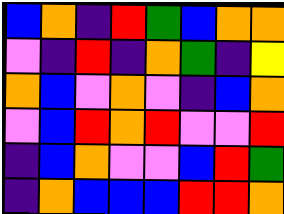[["blue", "orange", "indigo", "red", "green", "blue", "orange", "orange"], ["violet", "indigo", "red", "indigo", "orange", "green", "indigo", "yellow"], ["orange", "blue", "violet", "orange", "violet", "indigo", "blue", "orange"], ["violet", "blue", "red", "orange", "red", "violet", "violet", "red"], ["indigo", "blue", "orange", "violet", "violet", "blue", "red", "green"], ["indigo", "orange", "blue", "blue", "blue", "red", "red", "orange"]]